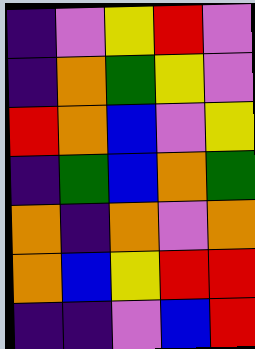[["indigo", "violet", "yellow", "red", "violet"], ["indigo", "orange", "green", "yellow", "violet"], ["red", "orange", "blue", "violet", "yellow"], ["indigo", "green", "blue", "orange", "green"], ["orange", "indigo", "orange", "violet", "orange"], ["orange", "blue", "yellow", "red", "red"], ["indigo", "indigo", "violet", "blue", "red"]]